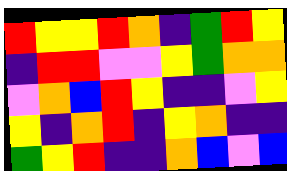[["red", "yellow", "yellow", "red", "orange", "indigo", "green", "red", "yellow"], ["indigo", "red", "red", "violet", "violet", "yellow", "green", "orange", "orange"], ["violet", "orange", "blue", "red", "yellow", "indigo", "indigo", "violet", "yellow"], ["yellow", "indigo", "orange", "red", "indigo", "yellow", "orange", "indigo", "indigo"], ["green", "yellow", "red", "indigo", "indigo", "orange", "blue", "violet", "blue"]]